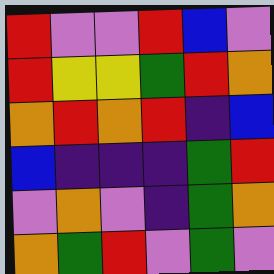[["red", "violet", "violet", "red", "blue", "violet"], ["red", "yellow", "yellow", "green", "red", "orange"], ["orange", "red", "orange", "red", "indigo", "blue"], ["blue", "indigo", "indigo", "indigo", "green", "red"], ["violet", "orange", "violet", "indigo", "green", "orange"], ["orange", "green", "red", "violet", "green", "violet"]]